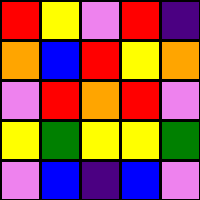[["red", "yellow", "violet", "red", "indigo"], ["orange", "blue", "red", "yellow", "orange"], ["violet", "red", "orange", "red", "violet"], ["yellow", "green", "yellow", "yellow", "green"], ["violet", "blue", "indigo", "blue", "violet"]]